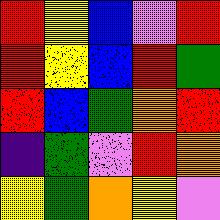[["red", "yellow", "blue", "violet", "red"], ["red", "yellow", "blue", "red", "green"], ["red", "blue", "green", "orange", "red"], ["indigo", "green", "violet", "red", "orange"], ["yellow", "green", "orange", "yellow", "violet"]]